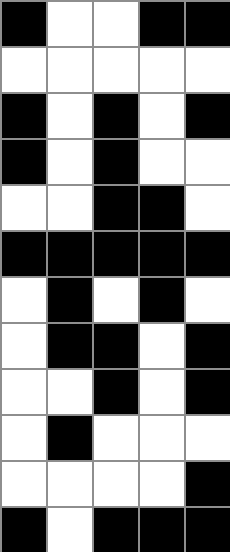[["black", "white", "white", "black", "black"], ["white", "white", "white", "white", "white"], ["black", "white", "black", "white", "black"], ["black", "white", "black", "white", "white"], ["white", "white", "black", "black", "white"], ["black", "black", "black", "black", "black"], ["white", "black", "white", "black", "white"], ["white", "black", "black", "white", "black"], ["white", "white", "black", "white", "black"], ["white", "black", "white", "white", "white"], ["white", "white", "white", "white", "black"], ["black", "white", "black", "black", "black"]]